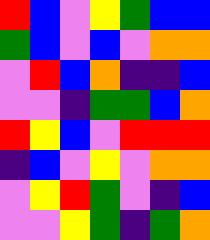[["red", "blue", "violet", "yellow", "green", "blue", "blue"], ["green", "blue", "violet", "blue", "violet", "orange", "orange"], ["violet", "red", "blue", "orange", "indigo", "indigo", "blue"], ["violet", "violet", "indigo", "green", "green", "blue", "orange"], ["red", "yellow", "blue", "violet", "red", "red", "red"], ["indigo", "blue", "violet", "yellow", "violet", "orange", "orange"], ["violet", "yellow", "red", "green", "violet", "indigo", "blue"], ["violet", "violet", "yellow", "green", "indigo", "green", "orange"]]